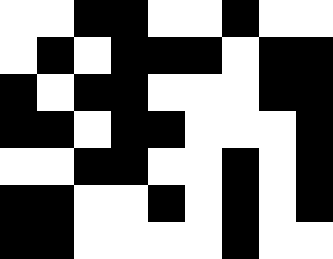[["white", "white", "black", "black", "white", "white", "black", "white", "white"], ["white", "black", "white", "black", "black", "black", "white", "black", "black"], ["black", "white", "black", "black", "white", "white", "white", "black", "black"], ["black", "black", "white", "black", "black", "white", "white", "white", "black"], ["white", "white", "black", "black", "white", "white", "black", "white", "black"], ["black", "black", "white", "white", "black", "white", "black", "white", "black"], ["black", "black", "white", "white", "white", "white", "black", "white", "white"]]